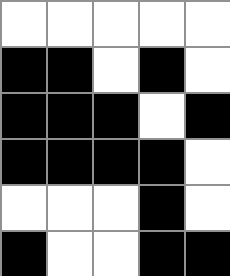[["white", "white", "white", "white", "white"], ["black", "black", "white", "black", "white"], ["black", "black", "black", "white", "black"], ["black", "black", "black", "black", "white"], ["white", "white", "white", "black", "white"], ["black", "white", "white", "black", "black"]]